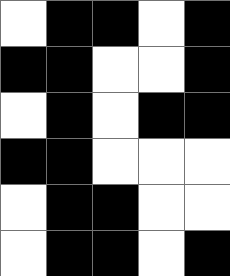[["white", "black", "black", "white", "black"], ["black", "black", "white", "white", "black"], ["white", "black", "white", "black", "black"], ["black", "black", "white", "white", "white"], ["white", "black", "black", "white", "white"], ["white", "black", "black", "white", "black"]]